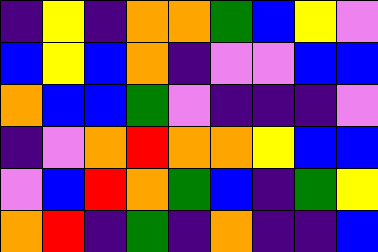[["indigo", "yellow", "indigo", "orange", "orange", "green", "blue", "yellow", "violet"], ["blue", "yellow", "blue", "orange", "indigo", "violet", "violet", "blue", "blue"], ["orange", "blue", "blue", "green", "violet", "indigo", "indigo", "indigo", "violet"], ["indigo", "violet", "orange", "red", "orange", "orange", "yellow", "blue", "blue"], ["violet", "blue", "red", "orange", "green", "blue", "indigo", "green", "yellow"], ["orange", "red", "indigo", "green", "indigo", "orange", "indigo", "indigo", "blue"]]